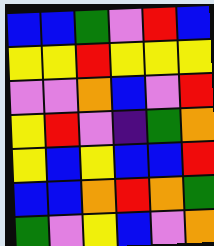[["blue", "blue", "green", "violet", "red", "blue"], ["yellow", "yellow", "red", "yellow", "yellow", "yellow"], ["violet", "violet", "orange", "blue", "violet", "red"], ["yellow", "red", "violet", "indigo", "green", "orange"], ["yellow", "blue", "yellow", "blue", "blue", "red"], ["blue", "blue", "orange", "red", "orange", "green"], ["green", "violet", "yellow", "blue", "violet", "orange"]]